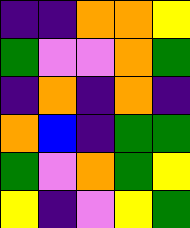[["indigo", "indigo", "orange", "orange", "yellow"], ["green", "violet", "violet", "orange", "green"], ["indigo", "orange", "indigo", "orange", "indigo"], ["orange", "blue", "indigo", "green", "green"], ["green", "violet", "orange", "green", "yellow"], ["yellow", "indigo", "violet", "yellow", "green"]]